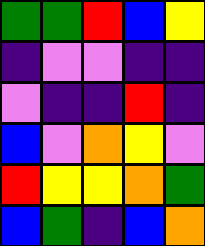[["green", "green", "red", "blue", "yellow"], ["indigo", "violet", "violet", "indigo", "indigo"], ["violet", "indigo", "indigo", "red", "indigo"], ["blue", "violet", "orange", "yellow", "violet"], ["red", "yellow", "yellow", "orange", "green"], ["blue", "green", "indigo", "blue", "orange"]]